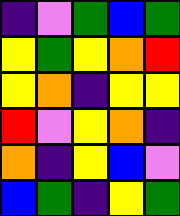[["indigo", "violet", "green", "blue", "green"], ["yellow", "green", "yellow", "orange", "red"], ["yellow", "orange", "indigo", "yellow", "yellow"], ["red", "violet", "yellow", "orange", "indigo"], ["orange", "indigo", "yellow", "blue", "violet"], ["blue", "green", "indigo", "yellow", "green"]]